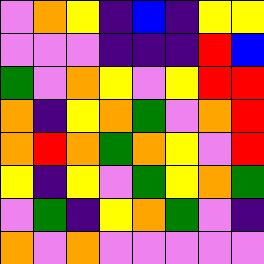[["violet", "orange", "yellow", "indigo", "blue", "indigo", "yellow", "yellow"], ["violet", "violet", "violet", "indigo", "indigo", "indigo", "red", "blue"], ["green", "violet", "orange", "yellow", "violet", "yellow", "red", "red"], ["orange", "indigo", "yellow", "orange", "green", "violet", "orange", "red"], ["orange", "red", "orange", "green", "orange", "yellow", "violet", "red"], ["yellow", "indigo", "yellow", "violet", "green", "yellow", "orange", "green"], ["violet", "green", "indigo", "yellow", "orange", "green", "violet", "indigo"], ["orange", "violet", "orange", "violet", "violet", "violet", "violet", "violet"]]